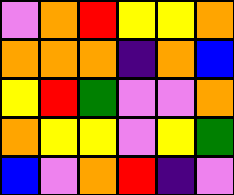[["violet", "orange", "red", "yellow", "yellow", "orange"], ["orange", "orange", "orange", "indigo", "orange", "blue"], ["yellow", "red", "green", "violet", "violet", "orange"], ["orange", "yellow", "yellow", "violet", "yellow", "green"], ["blue", "violet", "orange", "red", "indigo", "violet"]]